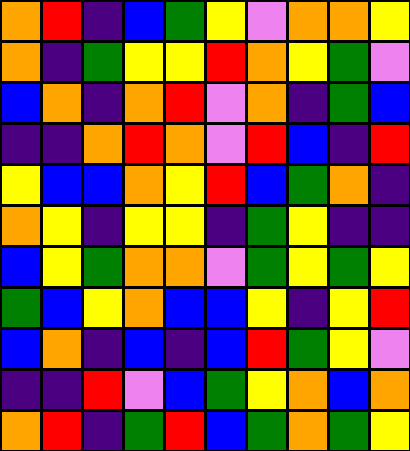[["orange", "red", "indigo", "blue", "green", "yellow", "violet", "orange", "orange", "yellow"], ["orange", "indigo", "green", "yellow", "yellow", "red", "orange", "yellow", "green", "violet"], ["blue", "orange", "indigo", "orange", "red", "violet", "orange", "indigo", "green", "blue"], ["indigo", "indigo", "orange", "red", "orange", "violet", "red", "blue", "indigo", "red"], ["yellow", "blue", "blue", "orange", "yellow", "red", "blue", "green", "orange", "indigo"], ["orange", "yellow", "indigo", "yellow", "yellow", "indigo", "green", "yellow", "indigo", "indigo"], ["blue", "yellow", "green", "orange", "orange", "violet", "green", "yellow", "green", "yellow"], ["green", "blue", "yellow", "orange", "blue", "blue", "yellow", "indigo", "yellow", "red"], ["blue", "orange", "indigo", "blue", "indigo", "blue", "red", "green", "yellow", "violet"], ["indigo", "indigo", "red", "violet", "blue", "green", "yellow", "orange", "blue", "orange"], ["orange", "red", "indigo", "green", "red", "blue", "green", "orange", "green", "yellow"]]